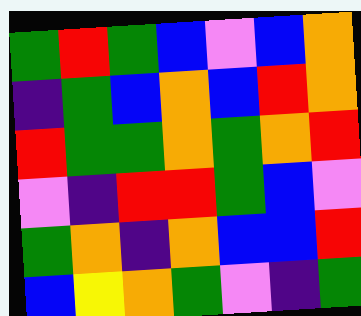[["green", "red", "green", "blue", "violet", "blue", "orange"], ["indigo", "green", "blue", "orange", "blue", "red", "orange"], ["red", "green", "green", "orange", "green", "orange", "red"], ["violet", "indigo", "red", "red", "green", "blue", "violet"], ["green", "orange", "indigo", "orange", "blue", "blue", "red"], ["blue", "yellow", "orange", "green", "violet", "indigo", "green"]]